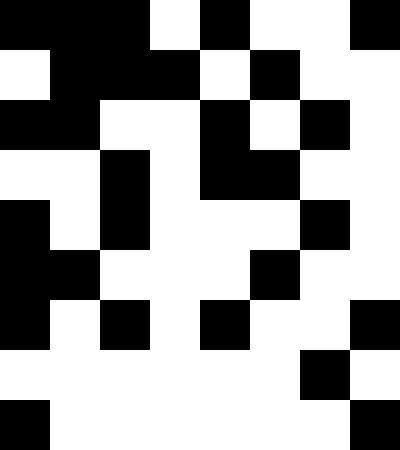[["black", "black", "black", "white", "black", "white", "white", "black"], ["white", "black", "black", "black", "white", "black", "white", "white"], ["black", "black", "white", "white", "black", "white", "black", "white"], ["white", "white", "black", "white", "black", "black", "white", "white"], ["black", "white", "black", "white", "white", "white", "black", "white"], ["black", "black", "white", "white", "white", "black", "white", "white"], ["black", "white", "black", "white", "black", "white", "white", "black"], ["white", "white", "white", "white", "white", "white", "black", "white"], ["black", "white", "white", "white", "white", "white", "white", "black"]]